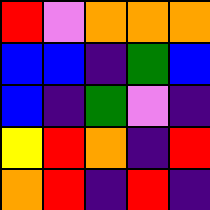[["red", "violet", "orange", "orange", "orange"], ["blue", "blue", "indigo", "green", "blue"], ["blue", "indigo", "green", "violet", "indigo"], ["yellow", "red", "orange", "indigo", "red"], ["orange", "red", "indigo", "red", "indigo"]]